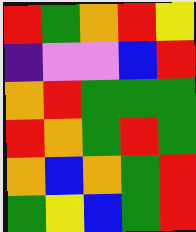[["red", "green", "orange", "red", "yellow"], ["indigo", "violet", "violet", "blue", "red"], ["orange", "red", "green", "green", "green"], ["red", "orange", "green", "red", "green"], ["orange", "blue", "orange", "green", "red"], ["green", "yellow", "blue", "green", "red"]]